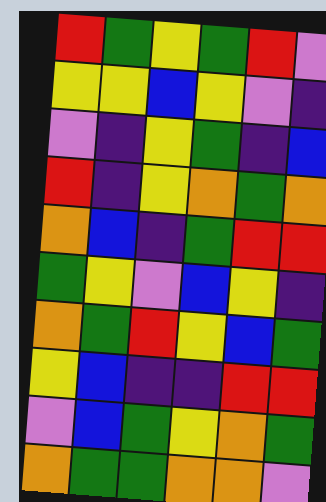[["red", "green", "yellow", "green", "red", "violet"], ["yellow", "yellow", "blue", "yellow", "violet", "indigo"], ["violet", "indigo", "yellow", "green", "indigo", "blue"], ["red", "indigo", "yellow", "orange", "green", "orange"], ["orange", "blue", "indigo", "green", "red", "red"], ["green", "yellow", "violet", "blue", "yellow", "indigo"], ["orange", "green", "red", "yellow", "blue", "green"], ["yellow", "blue", "indigo", "indigo", "red", "red"], ["violet", "blue", "green", "yellow", "orange", "green"], ["orange", "green", "green", "orange", "orange", "violet"]]